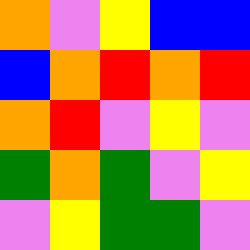[["orange", "violet", "yellow", "blue", "blue"], ["blue", "orange", "red", "orange", "red"], ["orange", "red", "violet", "yellow", "violet"], ["green", "orange", "green", "violet", "yellow"], ["violet", "yellow", "green", "green", "violet"]]